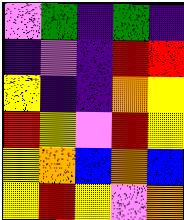[["violet", "green", "indigo", "green", "indigo"], ["indigo", "violet", "indigo", "red", "red"], ["yellow", "indigo", "indigo", "orange", "yellow"], ["red", "yellow", "violet", "red", "yellow"], ["yellow", "orange", "blue", "orange", "blue"], ["yellow", "red", "yellow", "violet", "orange"]]